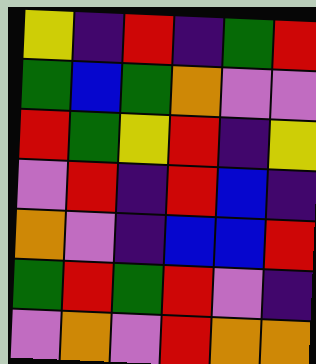[["yellow", "indigo", "red", "indigo", "green", "red"], ["green", "blue", "green", "orange", "violet", "violet"], ["red", "green", "yellow", "red", "indigo", "yellow"], ["violet", "red", "indigo", "red", "blue", "indigo"], ["orange", "violet", "indigo", "blue", "blue", "red"], ["green", "red", "green", "red", "violet", "indigo"], ["violet", "orange", "violet", "red", "orange", "orange"]]